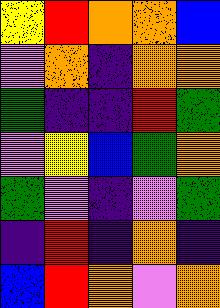[["yellow", "red", "orange", "orange", "blue"], ["violet", "orange", "indigo", "orange", "orange"], ["green", "indigo", "indigo", "red", "green"], ["violet", "yellow", "blue", "green", "orange"], ["green", "violet", "indigo", "violet", "green"], ["indigo", "red", "indigo", "orange", "indigo"], ["blue", "red", "orange", "violet", "orange"]]